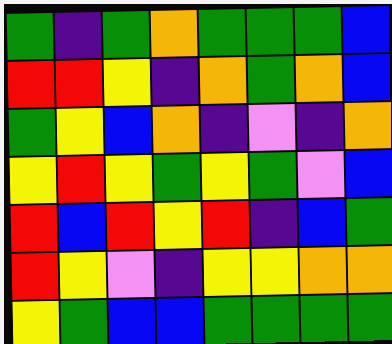[["green", "indigo", "green", "orange", "green", "green", "green", "blue"], ["red", "red", "yellow", "indigo", "orange", "green", "orange", "blue"], ["green", "yellow", "blue", "orange", "indigo", "violet", "indigo", "orange"], ["yellow", "red", "yellow", "green", "yellow", "green", "violet", "blue"], ["red", "blue", "red", "yellow", "red", "indigo", "blue", "green"], ["red", "yellow", "violet", "indigo", "yellow", "yellow", "orange", "orange"], ["yellow", "green", "blue", "blue", "green", "green", "green", "green"]]